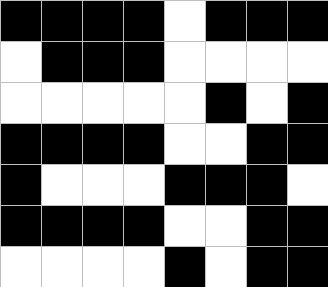[["black", "black", "black", "black", "white", "black", "black", "black"], ["white", "black", "black", "black", "white", "white", "white", "white"], ["white", "white", "white", "white", "white", "black", "white", "black"], ["black", "black", "black", "black", "white", "white", "black", "black"], ["black", "white", "white", "white", "black", "black", "black", "white"], ["black", "black", "black", "black", "white", "white", "black", "black"], ["white", "white", "white", "white", "black", "white", "black", "black"]]